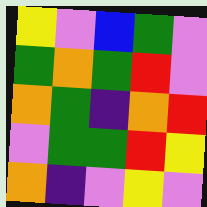[["yellow", "violet", "blue", "green", "violet"], ["green", "orange", "green", "red", "violet"], ["orange", "green", "indigo", "orange", "red"], ["violet", "green", "green", "red", "yellow"], ["orange", "indigo", "violet", "yellow", "violet"]]